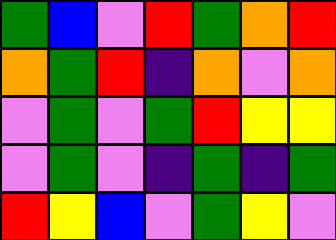[["green", "blue", "violet", "red", "green", "orange", "red"], ["orange", "green", "red", "indigo", "orange", "violet", "orange"], ["violet", "green", "violet", "green", "red", "yellow", "yellow"], ["violet", "green", "violet", "indigo", "green", "indigo", "green"], ["red", "yellow", "blue", "violet", "green", "yellow", "violet"]]